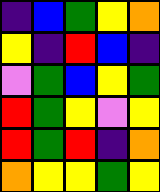[["indigo", "blue", "green", "yellow", "orange"], ["yellow", "indigo", "red", "blue", "indigo"], ["violet", "green", "blue", "yellow", "green"], ["red", "green", "yellow", "violet", "yellow"], ["red", "green", "red", "indigo", "orange"], ["orange", "yellow", "yellow", "green", "yellow"]]